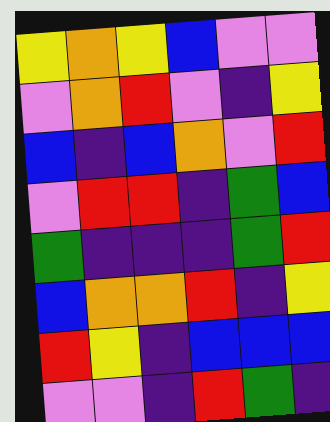[["yellow", "orange", "yellow", "blue", "violet", "violet"], ["violet", "orange", "red", "violet", "indigo", "yellow"], ["blue", "indigo", "blue", "orange", "violet", "red"], ["violet", "red", "red", "indigo", "green", "blue"], ["green", "indigo", "indigo", "indigo", "green", "red"], ["blue", "orange", "orange", "red", "indigo", "yellow"], ["red", "yellow", "indigo", "blue", "blue", "blue"], ["violet", "violet", "indigo", "red", "green", "indigo"]]